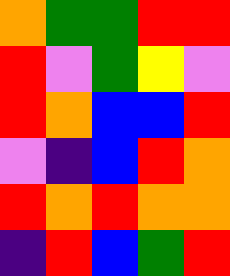[["orange", "green", "green", "red", "red"], ["red", "violet", "green", "yellow", "violet"], ["red", "orange", "blue", "blue", "red"], ["violet", "indigo", "blue", "red", "orange"], ["red", "orange", "red", "orange", "orange"], ["indigo", "red", "blue", "green", "red"]]